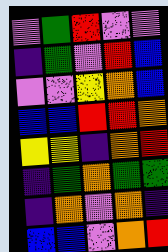[["violet", "green", "red", "violet", "violet"], ["indigo", "green", "violet", "red", "blue"], ["violet", "violet", "yellow", "orange", "blue"], ["blue", "blue", "red", "red", "orange"], ["yellow", "yellow", "indigo", "orange", "red"], ["indigo", "green", "orange", "green", "green"], ["indigo", "orange", "violet", "orange", "indigo"], ["blue", "blue", "violet", "orange", "red"]]